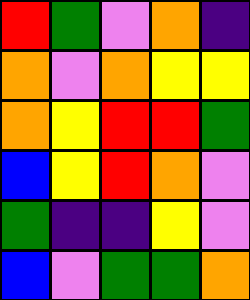[["red", "green", "violet", "orange", "indigo"], ["orange", "violet", "orange", "yellow", "yellow"], ["orange", "yellow", "red", "red", "green"], ["blue", "yellow", "red", "orange", "violet"], ["green", "indigo", "indigo", "yellow", "violet"], ["blue", "violet", "green", "green", "orange"]]